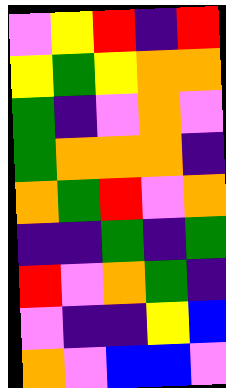[["violet", "yellow", "red", "indigo", "red"], ["yellow", "green", "yellow", "orange", "orange"], ["green", "indigo", "violet", "orange", "violet"], ["green", "orange", "orange", "orange", "indigo"], ["orange", "green", "red", "violet", "orange"], ["indigo", "indigo", "green", "indigo", "green"], ["red", "violet", "orange", "green", "indigo"], ["violet", "indigo", "indigo", "yellow", "blue"], ["orange", "violet", "blue", "blue", "violet"]]